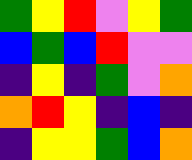[["green", "yellow", "red", "violet", "yellow", "green"], ["blue", "green", "blue", "red", "violet", "violet"], ["indigo", "yellow", "indigo", "green", "violet", "orange"], ["orange", "red", "yellow", "indigo", "blue", "indigo"], ["indigo", "yellow", "yellow", "green", "blue", "orange"]]